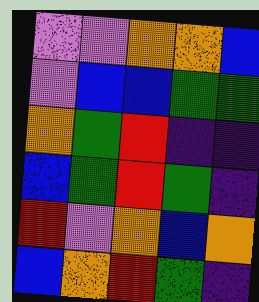[["violet", "violet", "orange", "orange", "blue"], ["violet", "blue", "blue", "green", "green"], ["orange", "green", "red", "indigo", "indigo"], ["blue", "green", "red", "green", "indigo"], ["red", "violet", "orange", "blue", "orange"], ["blue", "orange", "red", "green", "indigo"]]